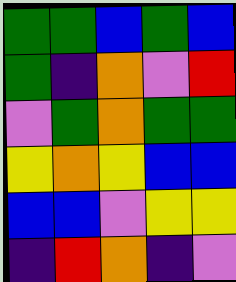[["green", "green", "blue", "green", "blue"], ["green", "indigo", "orange", "violet", "red"], ["violet", "green", "orange", "green", "green"], ["yellow", "orange", "yellow", "blue", "blue"], ["blue", "blue", "violet", "yellow", "yellow"], ["indigo", "red", "orange", "indigo", "violet"]]